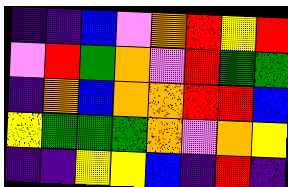[["indigo", "indigo", "blue", "violet", "orange", "red", "yellow", "red"], ["violet", "red", "green", "orange", "violet", "red", "green", "green"], ["indigo", "orange", "blue", "orange", "orange", "red", "red", "blue"], ["yellow", "green", "green", "green", "orange", "violet", "orange", "yellow"], ["indigo", "indigo", "yellow", "yellow", "blue", "indigo", "red", "indigo"]]